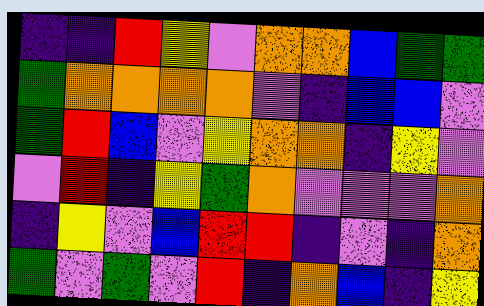[["indigo", "indigo", "red", "yellow", "violet", "orange", "orange", "blue", "green", "green"], ["green", "orange", "orange", "orange", "orange", "violet", "indigo", "blue", "blue", "violet"], ["green", "red", "blue", "violet", "yellow", "orange", "orange", "indigo", "yellow", "violet"], ["violet", "red", "indigo", "yellow", "green", "orange", "violet", "violet", "violet", "orange"], ["indigo", "yellow", "violet", "blue", "red", "red", "indigo", "violet", "indigo", "orange"], ["green", "violet", "green", "violet", "red", "indigo", "orange", "blue", "indigo", "yellow"]]